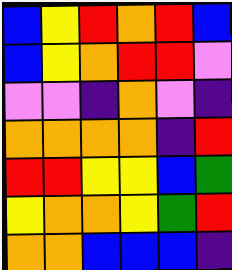[["blue", "yellow", "red", "orange", "red", "blue"], ["blue", "yellow", "orange", "red", "red", "violet"], ["violet", "violet", "indigo", "orange", "violet", "indigo"], ["orange", "orange", "orange", "orange", "indigo", "red"], ["red", "red", "yellow", "yellow", "blue", "green"], ["yellow", "orange", "orange", "yellow", "green", "red"], ["orange", "orange", "blue", "blue", "blue", "indigo"]]